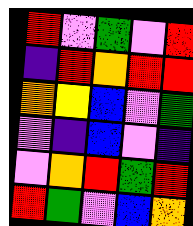[["red", "violet", "green", "violet", "red"], ["indigo", "red", "orange", "red", "red"], ["orange", "yellow", "blue", "violet", "green"], ["violet", "indigo", "blue", "violet", "indigo"], ["violet", "orange", "red", "green", "red"], ["red", "green", "violet", "blue", "orange"]]